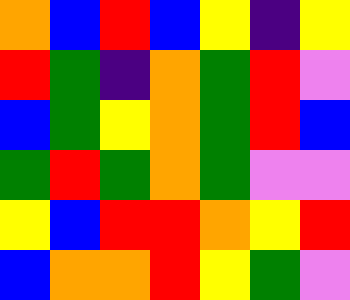[["orange", "blue", "red", "blue", "yellow", "indigo", "yellow"], ["red", "green", "indigo", "orange", "green", "red", "violet"], ["blue", "green", "yellow", "orange", "green", "red", "blue"], ["green", "red", "green", "orange", "green", "violet", "violet"], ["yellow", "blue", "red", "red", "orange", "yellow", "red"], ["blue", "orange", "orange", "red", "yellow", "green", "violet"]]